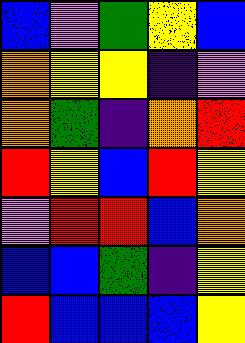[["blue", "violet", "green", "yellow", "blue"], ["orange", "yellow", "yellow", "indigo", "violet"], ["orange", "green", "indigo", "orange", "red"], ["red", "yellow", "blue", "red", "yellow"], ["violet", "red", "red", "blue", "orange"], ["blue", "blue", "green", "indigo", "yellow"], ["red", "blue", "blue", "blue", "yellow"]]